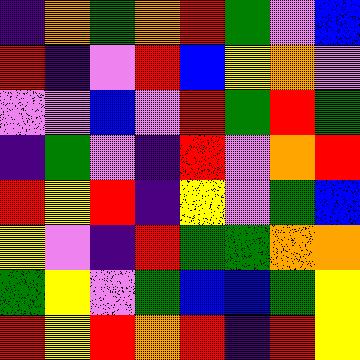[["indigo", "orange", "green", "orange", "red", "green", "violet", "blue"], ["red", "indigo", "violet", "red", "blue", "yellow", "orange", "violet"], ["violet", "violet", "blue", "violet", "red", "green", "red", "green"], ["indigo", "green", "violet", "indigo", "red", "violet", "orange", "red"], ["red", "yellow", "red", "indigo", "yellow", "violet", "green", "blue"], ["yellow", "violet", "indigo", "red", "green", "green", "orange", "orange"], ["green", "yellow", "violet", "green", "blue", "blue", "green", "yellow"], ["red", "yellow", "red", "orange", "red", "indigo", "red", "yellow"]]